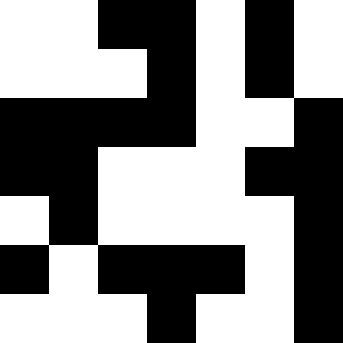[["white", "white", "black", "black", "white", "black", "white"], ["white", "white", "white", "black", "white", "black", "white"], ["black", "black", "black", "black", "white", "white", "black"], ["black", "black", "white", "white", "white", "black", "black"], ["white", "black", "white", "white", "white", "white", "black"], ["black", "white", "black", "black", "black", "white", "black"], ["white", "white", "white", "black", "white", "white", "black"]]